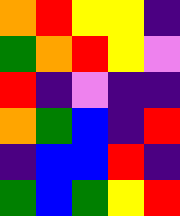[["orange", "red", "yellow", "yellow", "indigo"], ["green", "orange", "red", "yellow", "violet"], ["red", "indigo", "violet", "indigo", "indigo"], ["orange", "green", "blue", "indigo", "red"], ["indigo", "blue", "blue", "red", "indigo"], ["green", "blue", "green", "yellow", "red"]]